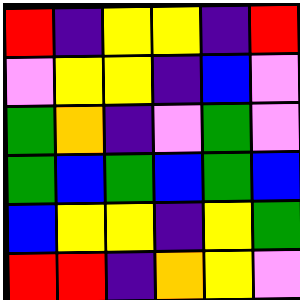[["red", "indigo", "yellow", "yellow", "indigo", "red"], ["violet", "yellow", "yellow", "indigo", "blue", "violet"], ["green", "orange", "indigo", "violet", "green", "violet"], ["green", "blue", "green", "blue", "green", "blue"], ["blue", "yellow", "yellow", "indigo", "yellow", "green"], ["red", "red", "indigo", "orange", "yellow", "violet"]]